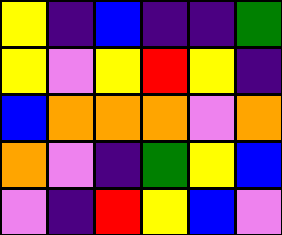[["yellow", "indigo", "blue", "indigo", "indigo", "green"], ["yellow", "violet", "yellow", "red", "yellow", "indigo"], ["blue", "orange", "orange", "orange", "violet", "orange"], ["orange", "violet", "indigo", "green", "yellow", "blue"], ["violet", "indigo", "red", "yellow", "blue", "violet"]]